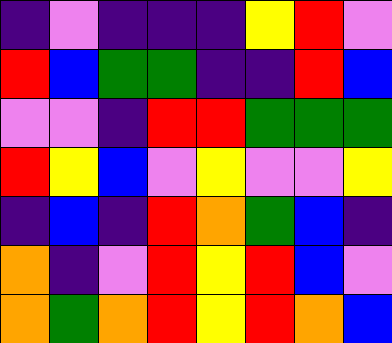[["indigo", "violet", "indigo", "indigo", "indigo", "yellow", "red", "violet"], ["red", "blue", "green", "green", "indigo", "indigo", "red", "blue"], ["violet", "violet", "indigo", "red", "red", "green", "green", "green"], ["red", "yellow", "blue", "violet", "yellow", "violet", "violet", "yellow"], ["indigo", "blue", "indigo", "red", "orange", "green", "blue", "indigo"], ["orange", "indigo", "violet", "red", "yellow", "red", "blue", "violet"], ["orange", "green", "orange", "red", "yellow", "red", "orange", "blue"]]